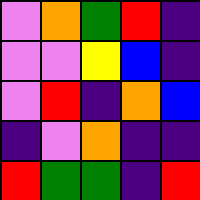[["violet", "orange", "green", "red", "indigo"], ["violet", "violet", "yellow", "blue", "indigo"], ["violet", "red", "indigo", "orange", "blue"], ["indigo", "violet", "orange", "indigo", "indigo"], ["red", "green", "green", "indigo", "red"]]